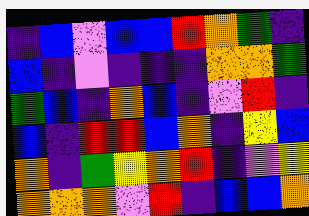[["indigo", "blue", "violet", "blue", "blue", "red", "orange", "green", "indigo"], ["blue", "indigo", "violet", "indigo", "indigo", "indigo", "orange", "orange", "green"], ["green", "blue", "indigo", "orange", "blue", "indigo", "violet", "red", "indigo"], ["blue", "indigo", "red", "red", "blue", "orange", "indigo", "yellow", "blue"], ["orange", "indigo", "green", "yellow", "orange", "red", "indigo", "violet", "yellow"], ["orange", "orange", "orange", "violet", "red", "indigo", "blue", "blue", "orange"]]